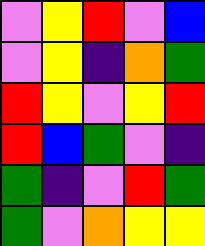[["violet", "yellow", "red", "violet", "blue"], ["violet", "yellow", "indigo", "orange", "green"], ["red", "yellow", "violet", "yellow", "red"], ["red", "blue", "green", "violet", "indigo"], ["green", "indigo", "violet", "red", "green"], ["green", "violet", "orange", "yellow", "yellow"]]